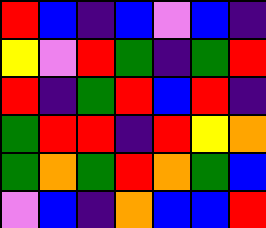[["red", "blue", "indigo", "blue", "violet", "blue", "indigo"], ["yellow", "violet", "red", "green", "indigo", "green", "red"], ["red", "indigo", "green", "red", "blue", "red", "indigo"], ["green", "red", "red", "indigo", "red", "yellow", "orange"], ["green", "orange", "green", "red", "orange", "green", "blue"], ["violet", "blue", "indigo", "orange", "blue", "blue", "red"]]